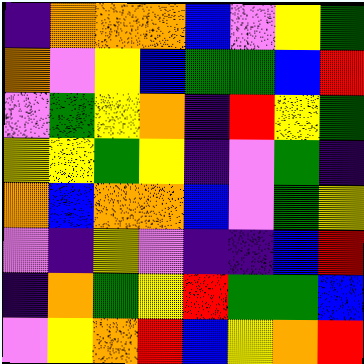[["indigo", "orange", "orange", "orange", "blue", "violet", "yellow", "green"], ["orange", "violet", "yellow", "blue", "green", "green", "blue", "red"], ["violet", "green", "yellow", "orange", "indigo", "red", "yellow", "green"], ["yellow", "yellow", "green", "yellow", "indigo", "violet", "green", "indigo"], ["orange", "blue", "orange", "orange", "blue", "violet", "green", "yellow"], ["violet", "indigo", "yellow", "violet", "indigo", "indigo", "blue", "red"], ["indigo", "orange", "green", "yellow", "red", "green", "green", "blue"], ["violet", "yellow", "orange", "red", "blue", "yellow", "orange", "red"]]